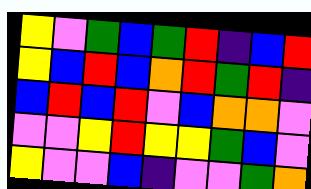[["yellow", "violet", "green", "blue", "green", "red", "indigo", "blue", "red"], ["yellow", "blue", "red", "blue", "orange", "red", "green", "red", "indigo"], ["blue", "red", "blue", "red", "violet", "blue", "orange", "orange", "violet"], ["violet", "violet", "yellow", "red", "yellow", "yellow", "green", "blue", "violet"], ["yellow", "violet", "violet", "blue", "indigo", "violet", "violet", "green", "orange"]]